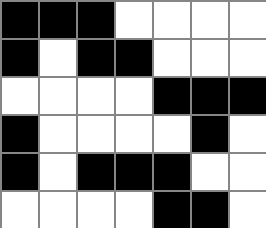[["black", "black", "black", "white", "white", "white", "white"], ["black", "white", "black", "black", "white", "white", "white"], ["white", "white", "white", "white", "black", "black", "black"], ["black", "white", "white", "white", "white", "black", "white"], ["black", "white", "black", "black", "black", "white", "white"], ["white", "white", "white", "white", "black", "black", "white"]]